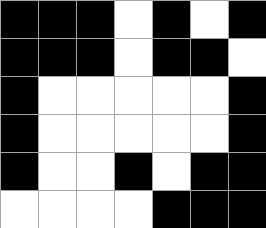[["black", "black", "black", "white", "black", "white", "black"], ["black", "black", "black", "white", "black", "black", "white"], ["black", "white", "white", "white", "white", "white", "black"], ["black", "white", "white", "white", "white", "white", "black"], ["black", "white", "white", "black", "white", "black", "black"], ["white", "white", "white", "white", "black", "black", "black"]]